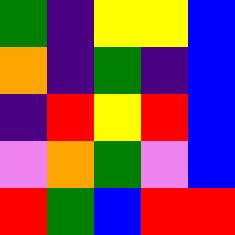[["green", "indigo", "yellow", "yellow", "blue"], ["orange", "indigo", "green", "indigo", "blue"], ["indigo", "red", "yellow", "red", "blue"], ["violet", "orange", "green", "violet", "blue"], ["red", "green", "blue", "red", "red"]]